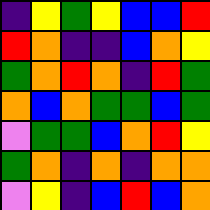[["indigo", "yellow", "green", "yellow", "blue", "blue", "red"], ["red", "orange", "indigo", "indigo", "blue", "orange", "yellow"], ["green", "orange", "red", "orange", "indigo", "red", "green"], ["orange", "blue", "orange", "green", "green", "blue", "green"], ["violet", "green", "green", "blue", "orange", "red", "yellow"], ["green", "orange", "indigo", "orange", "indigo", "orange", "orange"], ["violet", "yellow", "indigo", "blue", "red", "blue", "orange"]]